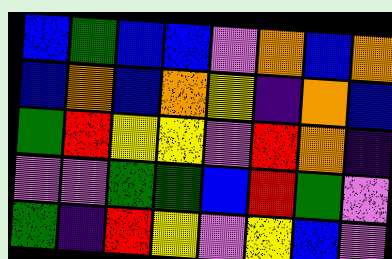[["blue", "green", "blue", "blue", "violet", "orange", "blue", "orange"], ["blue", "orange", "blue", "orange", "yellow", "indigo", "orange", "blue"], ["green", "red", "yellow", "yellow", "violet", "red", "orange", "indigo"], ["violet", "violet", "green", "green", "blue", "red", "green", "violet"], ["green", "indigo", "red", "yellow", "violet", "yellow", "blue", "violet"]]